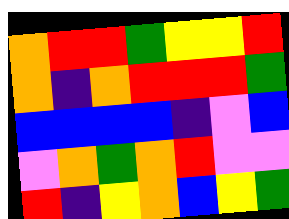[["orange", "red", "red", "green", "yellow", "yellow", "red"], ["orange", "indigo", "orange", "red", "red", "red", "green"], ["blue", "blue", "blue", "blue", "indigo", "violet", "blue"], ["violet", "orange", "green", "orange", "red", "violet", "violet"], ["red", "indigo", "yellow", "orange", "blue", "yellow", "green"]]